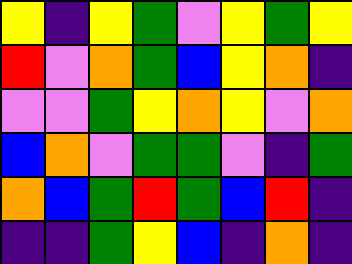[["yellow", "indigo", "yellow", "green", "violet", "yellow", "green", "yellow"], ["red", "violet", "orange", "green", "blue", "yellow", "orange", "indigo"], ["violet", "violet", "green", "yellow", "orange", "yellow", "violet", "orange"], ["blue", "orange", "violet", "green", "green", "violet", "indigo", "green"], ["orange", "blue", "green", "red", "green", "blue", "red", "indigo"], ["indigo", "indigo", "green", "yellow", "blue", "indigo", "orange", "indigo"]]